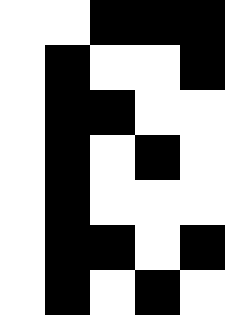[["white", "white", "black", "black", "black"], ["white", "black", "white", "white", "black"], ["white", "black", "black", "white", "white"], ["white", "black", "white", "black", "white"], ["white", "black", "white", "white", "white"], ["white", "black", "black", "white", "black"], ["white", "black", "white", "black", "white"]]